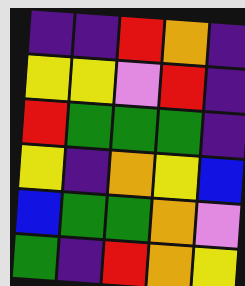[["indigo", "indigo", "red", "orange", "indigo"], ["yellow", "yellow", "violet", "red", "indigo"], ["red", "green", "green", "green", "indigo"], ["yellow", "indigo", "orange", "yellow", "blue"], ["blue", "green", "green", "orange", "violet"], ["green", "indigo", "red", "orange", "yellow"]]